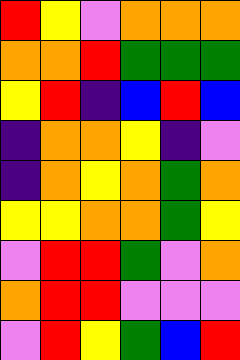[["red", "yellow", "violet", "orange", "orange", "orange"], ["orange", "orange", "red", "green", "green", "green"], ["yellow", "red", "indigo", "blue", "red", "blue"], ["indigo", "orange", "orange", "yellow", "indigo", "violet"], ["indigo", "orange", "yellow", "orange", "green", "orange"], ["yellow", "yellow", "orange", "orange", "green", "yellow"], ["violet", "red", "red", "green", "violet", "orange"], ["orange", "red", "red", "violet", "violet", "violet"], ["violet", "red", "yellow", "green", "blue", "red"]]